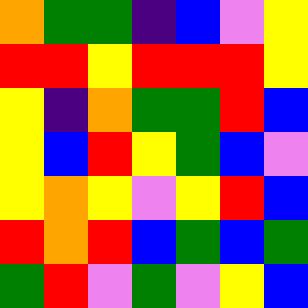[["orange", "green", "green", "indigo", "blue", "violet", "yellow"], ["red", "red", "yellow", "red", "red", "red", "yellow"], ["yellow", "indigo", "orange", "green", "green", "red", "blue"], ["yellow", "blue", "red", "yellow", "green", "blue", "violet"], ["yellow", "orange", "yellow", "violet", "yellow", "red", "blue"], ["red", "orange", "red", "blue", "green", "blue", "green"], ["green", "red", "violet", "green", "violet", "yellow", "blue"]]